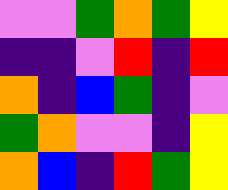[["violet", "violet", "green", "orange", "green", "yellow"], ["indigo", "indigo", "violet", "red", "indigo", "red"], ["orange", "indigo", "blue", "green", "indigo", "violet"], ["green", "orange", "violet", "violet", "indigo", "yellow"], ["orange", "blue", "indigo", "red", "green", "yellow"]]